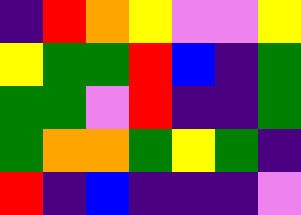[["indigo", "red", "orange", "yellow", "violet", "violet", "yellow"], ["yellow", "green", "green", "red", "blue", "indigo", "green"], ["green", "green", "violet", "red", "indigo", "indigo", "green"], ["green", "orange", "orange", "green", "yellow", "green", "indigo"], ["red", "indigo", "blue", "indigo", "indigo", "indigo", "violet"]]